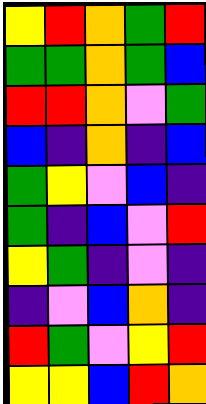[["yellow", "red", "orange", "green", "red"], ["green", "green", "orange", "green", "blue"], ["red", "red", "orange", "violet", "green"], ["blue", "indigo", "orange", "indigo", "blue"], ["green", "yellow", "violet", "blue", "indigo"], ["green", "indigo", "blue", "violet", "red"], ["yellow", "green", "indigo", "violet", "indigo"], ["indigo", "violet", "blue", "orange", "indigo"], ["red", "green", "violet", "yellow", "red"], ["yellow", "yellow", "blue", "red", "orange"]]